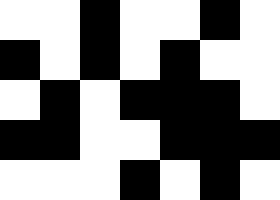[["white", "white", "black", "white", "white", "black", "white"], ["black", "white", "black", "white", "black", "white", "white"], ["white", "black", "white", "black", "black", "black", "white"], ["black", "black", "white", "white", "black", "black", "black"], ["white", "white", "white", "black", "white", "black", "white"]]